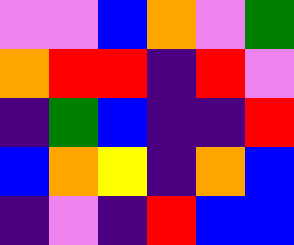[["violet", "violet", "blue", "orange", "violet", "green"], ["orange", "red", "red", "indigo", "red", "violet"], ["indigo", "green", "blue", "indigo", "indigo", "red"], ["blue", "orange", "yellow", "indigo", "orange", "blue"], ["indigo", "violet", "indigo", "red", "blue", "blue"]]